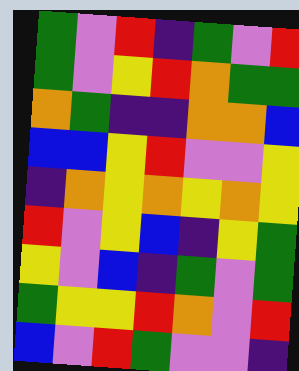[["green", "violet", "red", "indigo", "green", "violet", "red"], ["green", "violet", "yellow", "red", "orange", "green", "green"], ["orange", "green", "indigo", "indigo", "orange", "orange", "blue"], ["blue", "blue", "yellow", "red", "violet", "violet", "yellow"], ["indigo", "orange", "yellow", "orange", "yellow", "orange", "yellow"], ["red", "violet", "yellow", "blue", "indigo", "yellow", "green"], ["yellow", "violet", "blue", "indigo", "green", "violet", "green"], ["green", "yellow", "yellow", "red", "orange", "violet", "red"], ["blue", "violet", "red", "green", "violet", "violet", "indigo"]]